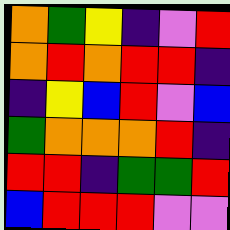[["orange", "green", "yellow", "indigo", "violet", "red"], ["orange", "red", "orange", "red", "red", "indigo"], ["indigo", "yellow", "blue", "red", "violet", "blue"], ["green", "orange", "orange", "orange", "red", "indigo"], ["red", "red", "indigo", "green", "green", "red"], ["blue", "red", "red", "red", "violet", "violet"]]